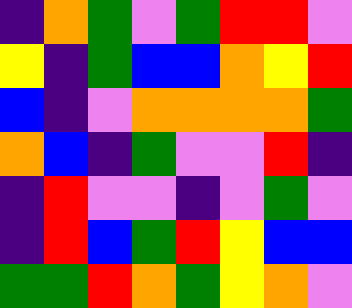[["indigo", "orange", "green", "violet", "green", "red", "red", "violet"], ["yellow", "indigo", "green", "blue", "blue", "orange", "yellow", "red"], ["blue", "indigo", "violet", "orange", "orange", "orange", "orange", "green"], ["orange", "blue", "indigo", "green", "violet", "violet", "red", "indigo"], ["indigo", "red", "violet", "violet", "indigo", "violet", "green", "violet"], ["indigo", "red", "blue", "green", "red", "yellow", "blue", "blue"], ["green", "green", "red", "orange", "green", "yellow", "orange", "violet"]]